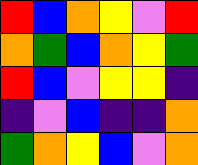[["red", "blue", "orange", "yellow", "violet", "red"], ["orange", "green", "blue", "orange", "yellow", "green"], ["red", "blue", "violet", "yellow", "yellow", "indigo"], ["indigo", "violet", "blue", "indigo", "indigo", "orange"], ["green", "orange", "yellow", "blue", "violet", "orange"]]